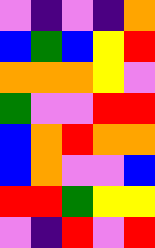[["violet", "indigo", "violet", "indigo", "orange"], ["blue", "green", "blue", "yellow", "red"], ["orange", "orange", "orange", "yellow", "violet"], ["green", "violet", "violet", "red", "red"], ["blue", "orange", "red", "orange", "orange"], ["blue", "orange", "violet", "violet", "blue"], ["red", "red", "green", "yellow", "yellow"], ["violet", "indigo", "red", "violet", "red"]]